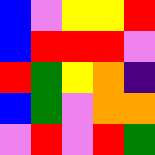[["blue", "violet", "yellow", "yellow", "red"], ["blue", "red", "red", "red", "violet"], ["red", "green", "yellow", "orange", "indigo"], ["blue", "green", "violet", "orange", "orange"], ["violet", "red", "violet", "red", "green"]]